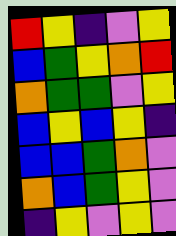[["red", "yellow", "indigo", "violet", "yellow"], ["blue", "green", "yellow", "orange", "red"], ["orange", "green", "green", "violet", "yellow"], ["blue", "yellow", "blue", "yellow", "indigo"], ["blue", "blue", "green", "orange", "violet"], ["orange", "blue", "green", "yellow", "violet"], ["indigo", "yellow", "violet", "yellow", "violet"]]